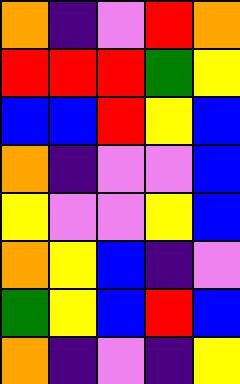[["orange", "indigo", "violet", "red", "orange"], ["red", "red", "red", "green", "yellow"], ["blue", "blue", "red", "yellow", "blue"], ["orange", "indigo", "violet", "violet", "blue"], ["yellow", "violet", "violet", "yellow", "blue"], ["orange", "yellow", "blue", "indigo", "violet"], ["green", "yellow", "blue", "red", "blue"], ["orange", "indigo", "violet", "indigo", "yellow"]]